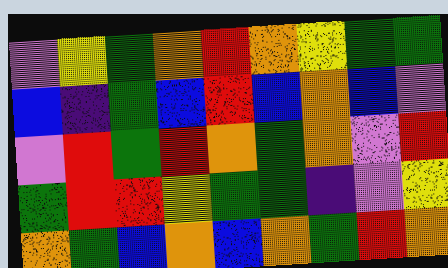[["violet", "yellow", "green", "orange", "red", "orange", "yellow", "green", "green"], ["blue", "indigo", "green", "blue", "red", "blue", "orange", "blue", "violet"], ["violet", "red", "green", "red", "orange", "green", "orange", "violet", "red"], ["green", "red", "red", "yellow", "green", "green", "indigo", "violet", "yellow"], ["orange", "green", "blue", "orange", "blue", "orange", "green", "red", "orange"]]